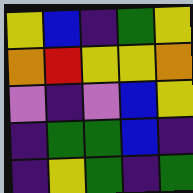[["yellow", "blue", "indigo", "green", "yellow"], ["orange", "red", "yellow", "yellow", "orange"], ["violet", "indigo", "violet", "blue", "yellow"], ["indigo", "green", "green", "blue", "indigo"], ["indigo", "yellow", "green", "indigo", "green"]]